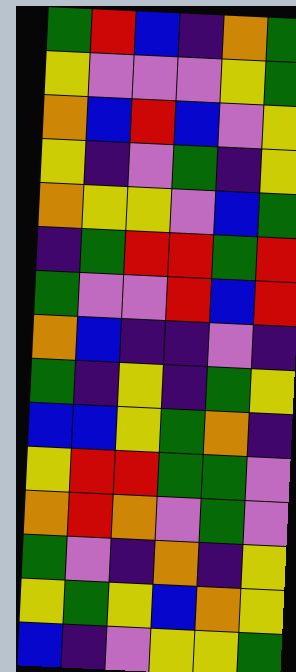[["green", "red", "blue", "indigo", "orange", "green"], ["yellow", "violet", "violet", "violet", "yellow", "green"], ["orange", "blue", "red", "blue", "violet", "yellow"], ["yellow", "indigo", "violet", "green", "indigo", "yellow"], ["orange", "yellow", "yellow", "violet", "blue", "green"], ["indigo", "green", "red", "red", "green", "red"], ["green", "violet", "violet", "red", "blue", "red"], ["orange", "blue", "indigo", "indigo", "violet", "indigo"], ["green", "indigo", "yellow", "indigo", "green", "yellow"], ["blue", "blue", "yellow", "green", "orange", "indigo"], ["yellow", "red", "red", "green", "green", "violet"], ["orange", "red", "orange", "violet", "green", "violet"], ["green", "violet", "indigo", "orange", "indigo", "yellow"], ["yellow", "green", "yellow", "blue", "orange", "yellow"], ["blue", "indigo", "violet", "yellow", "yellow", "green"]]